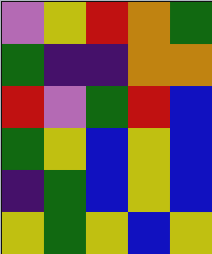[["violet", "yellow", "red", "orange", "green"], ["green", "indigo", "indigo", "orange", "orange"], ["red", "violet", "green", "red", "blue"], ["green", "yellow", "blue", "yellow", "blue"], ["indigo", "green", "blue", "yellow", "blue"], ["yellow", "green", "yellow", "blue", "yellow"]]